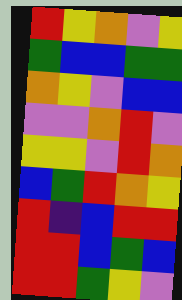[["red", "yellow", "orange", "violet", "yellow"], ["green", "blue", "blue", "green", "green"], ["orange", "yellow", "violet", "blue", "blue"], ["violet", "violet", "orange", "red", "violet"], ["yellow", "yellow", "violet", "red", "orange"], ["blue", "green", "red", "orange", "yellow"], ["red", "indigo", "blue", "red", "red"], ["red", "red", "blue", "green", "blue"], ["red", "red", "green", "yellow", "violet"]]